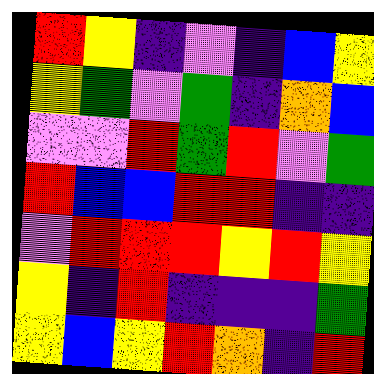[["red", "yellow", "indigo", "violet", "indigo", "blue", "yellow"], ["yellow", "green", "violet", "green", "indigo", "orange", "blue"], ["violet", "violet", "red", "green", "red", "violet", "green"], ["red", "blue", "blue", "red", "red", "indigo", "indigo"], ["violet", "red", "red", "red", "yellow", "red", "yellow"], ["yellow", "indigo", "red", "indigo", "indigo", "indigo", "green"], ["yellow", "blue", "yellow", "red", "orange", "indigo", "red"]]